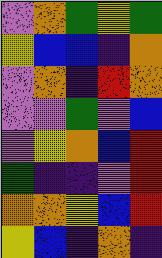[["violet", "orange", "green", "yellow", "green"], ["yellow", "blue", "blue", "indigo", "orange"], ["violet", "orange", "indigo", "red", "orange"], ["violet", "violet", "green", "violet", "blue"], ["violet", "yellow", "orange", "blue", "red"], ["green", "indigo", "indigo", "violet", "red"], ["orange", "orange", "yellow", "blue", "red"], ["yellow", "blue", "indigo", "orange", "indigo"]]